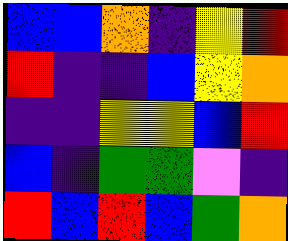[["blue", "blue", "orange", "indigo", "yellow", "red"], ["red", "indigo", "indigo", "blue", "yellow", "orange"], ["indigo", "indigo", "yellow", "yellow", "blue", "red"], ["blue", "indigo", "green", "green", "violet", "indigo"], ["red", "blue", "red", "blue", "green", "orange"]]